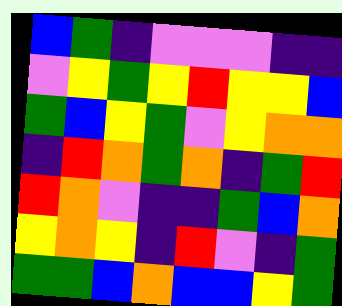[["blue", "green", "indigo", "violet", "violet", "violet", "indigo", "indigo"], ["violet", "yellow", "green", "yellow", "red", "yellow", "yellow", "blue"], ["green", "blue", "yellow", "green", "violet", "yellow", "orange", "orange"], ["indigo", "red", "orange", "green", "orange", "indigo", "green", "red"], ["red", "orange", "violet", "indigo", "indigo", "green", "blue", "orange"], ["yellow", "orange", "yellow", "indigo", "red", "violet", "indigo", "green"], ["green", "green", "blue", "orange", "blue", "blue", "yellow", "green"]]